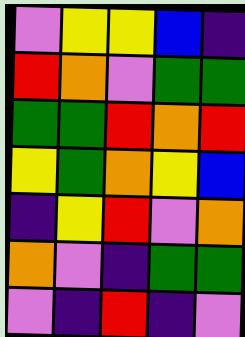[["violet", "yellow", "yellow", "blue", "indigo"], ["red", "orange", "violet", "green", "green"], ["green", "green", "red", "orange", "red"], ["yellow", "green", "orange", "yellow", "blue"], ["indigo", "yellow", "red", "violet", "orange"], ["orange", "violet", "indigo", "green", "green"], ["violet", "indigo", "red", "indigo", "violet"]]